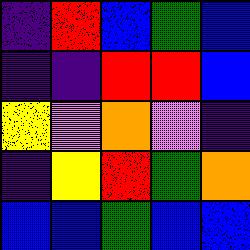[["indigo", "red", "blue", "green", "blue"], ["indigo", "indigo", "red", "red", "blue"], ["yellow", "violet", "orange", "violet", "indigo"], ["indigo", "yellow", "red", "green", "orange"], ["blue", "blue", "green", "blue", "blue"]]